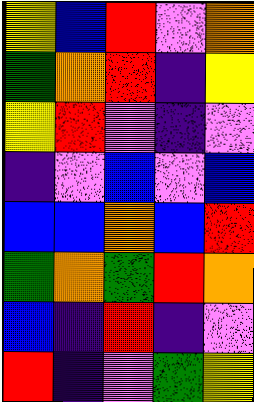[["yellow", "blue", "red", "violet", "orange"], ["green", "orange", "red", "indigo", "yellow"], ["yellow", "red", "violet", "indigo", "violet"], ["indigo", "violet", "blue", "violet", "blue"], ["blue", "blue", "orange", "blue", "red"], ["green", "orange", "green", "red", "orange"], ["blue", "indigo", "red", "indigo", "violet"], ["red", "indigo", "violet", "green", "yellow"]]